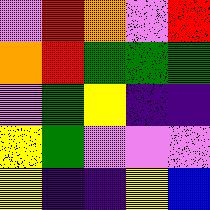[["violet", "red", "orange", "violet", "red"], ["orange", "red", "green", "green", "green"], ["violet", "green", "yellow", "indigo", "indigo"], ["yellow", "green", "violet", "violet", "violet"], ["yellow", "indigo", "indigo", "yellow", "blue"]]